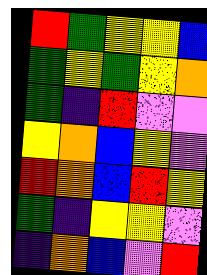[["red", "green", "yellow", "yellow", "blue"], ["green", "yellow", "green", "yellow", "orange"], ["green", "indigo", "red", "violet", "violet"], ["yellow", "orange", "blue", "yellow", "violet"], ["red", "orange", "blue", "red", "yellow"], ["green", "indigo", "yellow", "yellow", "violet"], ["indigo", "orange", "blue", "violet", "red"]]